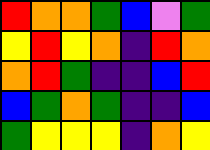[["red", "orange", "orange", "green", "blue", "violet", "green"], ["yellow", "red", "yellow", "orange", "indigo", "red", "orange"], ["orange", "red", "green", "indigo", "indigo", "blue", "red"], ["blue", "green", "orange", "green", "indigo", "indigo", "blue"], ["green", "yellow", "yellow", "yellow", "indigo", "orange", "yellow"]]